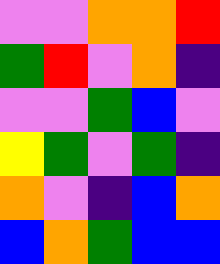[["violet", "violet", "orange", "orange", "red"], ["green", "red", "violet", "orange", "indigo"], ["violet", "violet", "green", "blue", "violet"], ["yellow", "green", "violet", "green", "indigo"], ["orange", "violet", "indigo", "blue", "orange"], ["blue", "orange", "green", "blue", "blue"]]